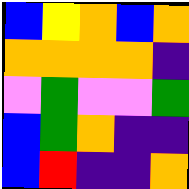[["blue", "yellow", "orange", "blue", "orange"], ["orange", "orange", "orange", "orange", "indigo"], ["violet", "green", "violet", "violet", "green"], ["blue", "green", "orange", "indigo", "indigo"], ["blue", "red", "indigo", "indigo", "orange"]]